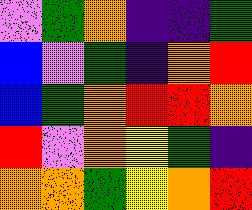[["violet", "green", "orange", "indigo", "indigo", "green"], ["blue", "violet", "green", "indigo", "orange", "red"], ["blue", "green", "orange", "red", "red", "orange"], ["red", "violet", "orange", "yellow", "green", "indigo"], ["orange", "orange", "green", "yellow", "orange", "red"]]